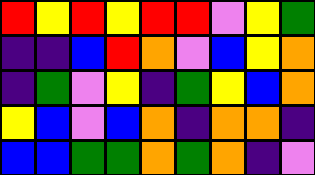[["red", "yellow", "red", "yellow", "red", "red", "violet", "yellow", "green"], ["indigo", "indigo", "blue", "red", "orange", "violet", "blue", "yellow", "orange"], ["indigo", "green", "violet", "yellow", "indigo", "green", "yellow", "blue", "orange"], ["yellow", "blue", "violet", "blue", "orange", "indigo", "orange", "orange", "indigo"], ["blue", "blue", "green", "green", "orange", "green", "orange", "indigo", "violet"]]